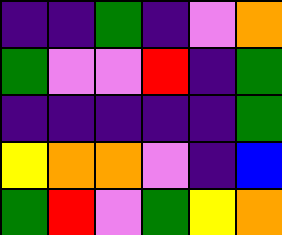[["indigo", "indigo", "green", "indigo", "violet", "orange"], ["green", "violet", "violet", "red", "indigo", "green"], ["indigo", "indigo", "indigo", "indigo", "indigo", "green"], ["yellow", "orange", "orange", "violet", "indigo", "blue"], ["green", "red", "violet", "green", "yellow", "orange"]]